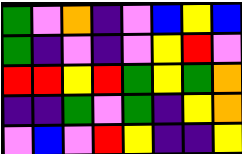[["green", "violet", "orange", "indigo", "violet", "blue", "yellow", "blue"], ["green", "indigo", "violet", "indigo", "violet", "yellow", "red", "violet"], ["red", "red", "yellow", "red", "green", "yellow", "green", "orange"], ["indigo", "indigo", "green", "violet", "green", "indigo", "yellow", "orange"], ["violet", "blue", "violet", "red", "yellow", "indigo", "indigo", "yellow"]]